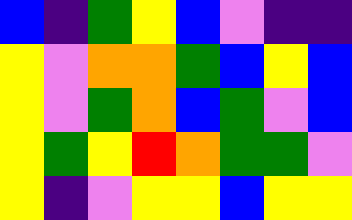[["blue", "indigo", "green", "yellow", "blue", "violet", "indigo", "indigo"], ["yellow", "violet", "orange", "orange", "green", "blue", "yellow", "blue"], ["yellow", "violet", "green", "orange", "blue", "green", "violet", "blue"], ["yellow", "green", "yellow", "red", "orange", "green", "green", "violet"], ["yellow", "indigo", "violet", "yellow", "yellow", "blue", "yellow", "yellow"]]